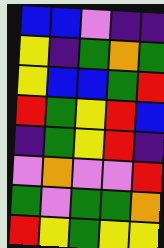[["blue", "blue", "violet", "indigo", "indigo"], ["yellow", "indigo", "green", "orange", "green"], ["yellow", "blue", "blue", "green", "red"], ["red", "green", "yellow", "red", "blue"], ["indigo", "green", "yellow", "red", "indigo"], ["violet", "orange", "violet", "violet", "red"], ["green", "violet", "green", "green", "orange"], ["red", "yellow", "green", "yellow", "yellow"]]